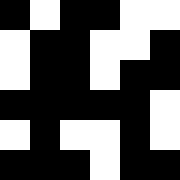[["black", "white", "black", "black", "white", "white"], ["white", "black", "black", "white", "white", "black"], ["white", "black", "black", "white", "black", "black"], ["black", "black", "black", "black", "black", "white"], ["white", "black", "white", "white", "black", "white"], ["black", "black", "black", "white", "black", "black"]]